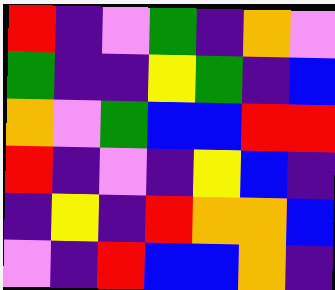[["red", "indigo", "violet", "green", "indigo", "orange", "violet"], ["green", "indigo", "indigo", "yellow", "green", "indigo", "blue"], ["orange", "violet", "green", "blue", "blue", "red", "red"], ["red", "indigo", "violet", "indigo", "yellow", "blue", "indigo"], ["indigo", "yellow", "indigo", "red", "orange", "orange", "blue"], ["violet", "indigo", "red", "blue", "blue", "orange", "indigo"]]